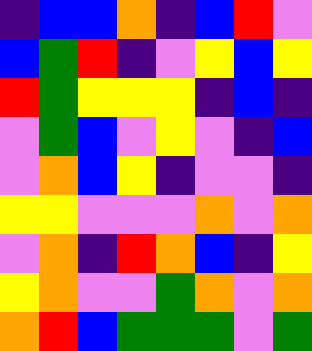[["indigo", "blue", "blue", "orange", "indigo", "blue", "red", "violet"], ["blue", "green", "red", "indigo", "violet", "yellow", "blue", "yellow"], ["red", "green", "yellow", "yellow", "yellow", "indigo", "blue", "indigo"], ["violet", "green", "blue", "violet", "yellow", "violet", "indigo", "blue"], ["violet", "orange", "blue", "yellow", "indigo", "violet", "violet", "indigo"], ["yellow", "yellow", "violet", "violet", "violet", "orange", "violet", "orange"], ["violet", "orange", "indigo", "red", "orange", "blue", "indigo", "yellow"], ["yellow", "orange", "violet", "violet", "green", "orange", "violet", "orange"], ["orange", "red", "blue", "green", "green", "green", "violet", "green"]]